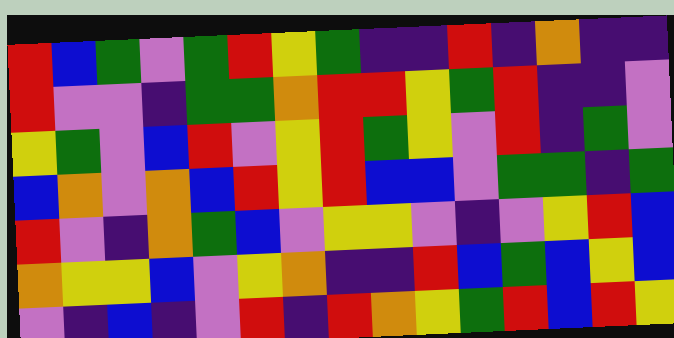[["red", "blue", "green", "violet", "green", "red", "yellow", "green", "indigo", "indigo", "red", "indigo", "orange", "indigo", "indigo"], ["red", "violet", "violet", "indigo", "green", "green", "orange", "red", "red", "yellow", "green", "red", "indigo", "indigo", "violet"], ["yellow", "green", "violet", "blue", "red", "violet", "yellow", "red", "green", "yellow", "violet", "red", "indigo", "green", "violet"], ["blue", "orange", "violet", "orange", "blue", "red", "yellow", "red", "blue", "blue", "violet", "green", "green", "indigo", "green"], ["red", "violet", "indigo", "orange", "green", "blue", "violet", "yellow", "yellow", "violet", "indigo", "violet", "yellow", "red", "blue"], ["orange", "yellow", "yellow", "blue", "violet", "yellow", "orange", "indigo", "indigo", "red", "blue", "green", "blue", "yellow", "blue"], ["violet", "indigo", "blue", "indigo", "violet", "red", "indigo", "red", "orange", "yellow", "green", "red", "blue", "red", "yellow"]]